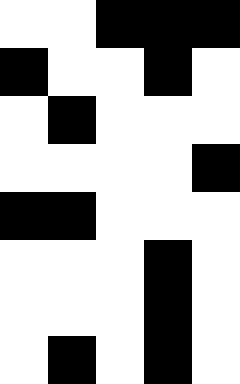[["white", "white", "black", "black", "black"], ["black", "white", "white", "black", "white"], ["white", "black", "white", "white", "white"], ["white", "white", "white", "white", "black"], ["black", "black", "white", "white", "white"], ["white", "white", "white", "black", "white"], ["white", "white", "white", "black", "white"], ["white", "black", "white", "black", "white"]]